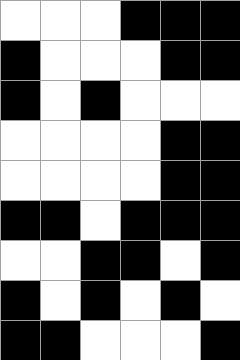[["white", "white", "white", "black", "black", "black"], ["black", "white", "white", "white", "black", "black"], ["black", "white", "black", "white", "white", "white"], ["white", "white", "white", "white", "black", "black"], ["white", "white", "white", "white", "black", "black"], ["black", "black", "white", "black", "black", "black"], ["white", "white", "black", "black", "white", "black"], ["black", "white", "black", "white", "black", "white"], ["black", "black", "white", "white", "white", "black"]]